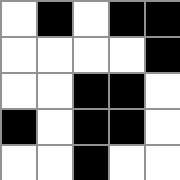[["white", "black", "white", "black", "black"], ["white", "white", "white", "white", "black"], ["white", "white", "black", "black", "white"], ["black", "white", "black", "black", "white"], ["white", "white", "black", "white", "white"]]